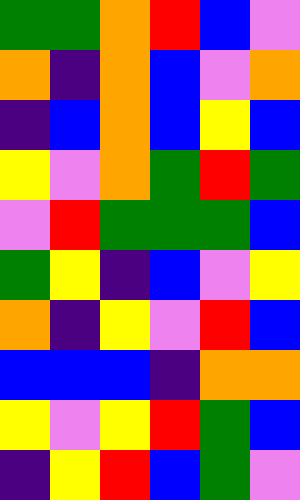[["green", "green", "orange", "red", "blue", "violet"], ["orange", "indigo", "orange", "blue", "violet", "orange"], ["indigo", "blue", "orange", "blue", "yellow", "blue"], ["yellow", "violet", "orange", "green", "red", "green"], ["violet", "red", "green", "green", "green", "blue"], ["green", "yellow", "indigo", "blue", "violet", "yellow"], ["orange", "indigo", "yellow", "violet", "red", "blue"], ["blue", "blue", "blue", "indigo", "orange", "orange"], ["yellow", "violet", "yellow", "red", "green", "blue"], ["indigo", "yellow", "red", "blue", "green", "violet"]]